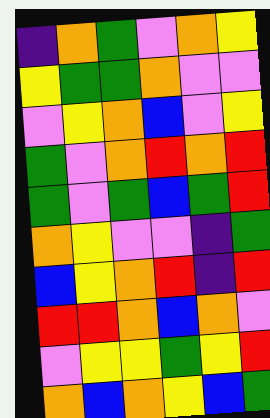[["indigo", "orange", "green", "violet", "orange", "yellow"], ["yellow", "green", "green", "orange", "violet", "violet"], ["violet", "yellow", "orange", "blue", "violet", "yellow"], ["green", "violet", "orange", "red", "orange", "red"], ["green", "violet", "green", "blue", "green", "red"], ["orange", "yellow", "violet", "violet", "indigo", "green"], ["blue", "yellow", "orange", "red", "indigo", "red"], ["red", "red", "orange", "blue", "orange", "violet"], ["violet", "yellow", "yellow", "green", "yellow", "red"], ["orange", "blue", "orange", "yellow", "blue", "green"]]